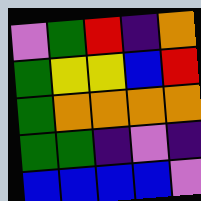[["violet", "green", "red", "indigo", "orange"], ["green", "yellow", "yellow", "blue", "red"], ["green", "orange", "orange", "orange", "orange"], ["green", "green", "indigo", "violet", "indigo"], ["blue", "blue", "blue", "blue", "violet"]]